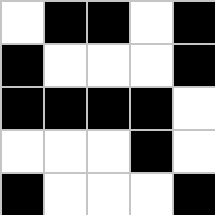[["white", "black", "black", "white", "black"], ["black", "white", "white", "white", "black"], ["black", "black", "black", "black", "white"], ["white", "white", "white", "black", "white"], ["black", "white", "white", "white", "black"]]